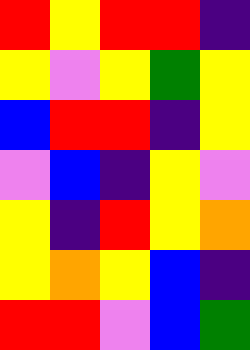[["red", "yellow", "red", "red", "indigo"], ["yellow", "violet", "yellow", "green", "yellow"], ["blue", "red", "red", "indigo", "yellow"], ["violet", "blue", "indigo", "yellow", "violet"], ["yellow", "indigo", "red", "yellow", "orange"], ["yellow", "orange", "yellow", "blue", "indigo"], ["red", "red", "violet", "blue", "green"]]